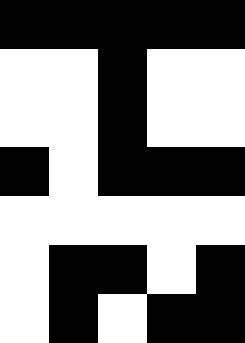[["black", "black", "black", "black", "black"], ["white", "white", "black", "white", "white"], ["white", "white", "black", "white", "white"], ["black", "white", "black", "black", "black"], ["white", "white", "white", "white", "white"], ["white", "black", "black", "white", "black"], ["white", "black", "white", "black", "black"]]